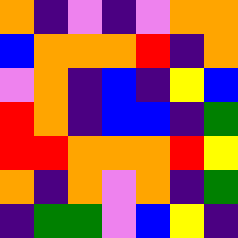[["orange", "indigo", "violet", "indigo", "violet", "orange", "orange"], ["blue", "orange", "orange", "orange", "red", "indigo", "orange"], ["violet", "orange", "indigo", "blue", "indigo", "yellow", "blue"], ["red", "orange", "indigo", "blue", "blue", "indigo", "green"], ["red", "red", "orange", "orange", "orange", "red", "yellow"], ["orange", "indigo", "orange", "violet", "orange", "indigo", "green"], ["indigo", "green", "green", "violet", "blue", "yellow", "indigo"]]